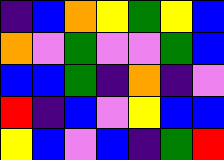[["indigo", "blue", "orange", "yellow", "green", "yellow", "blue"], ["orange", "violet", "green", "violet", "violet", "green", "blue"], ["blue", "blue", "green", "indigo", "orange", "indigo", "violet"], ["red", "indigo", "blue", "violet", "yellow", "blue", "blue"], ["yellow", "blue", "violet", "blue", "indigo", "green", "red"]]